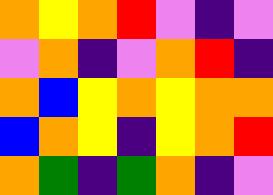[["orange", "yellow", "orange", "red", "violet", "indigo", "violet"], ["violet", "orange", "indigo", "violet", "orange", "red", "indigo"], ["orange", "blue", "yellow", "orange", "yellow", "orange", "orange"], ["blue", "orange", "yellow", "indigo", "yellow", "orange", "red"], ["orange", "green", "indigo", "green", "orange", "indigo", "violet"]]